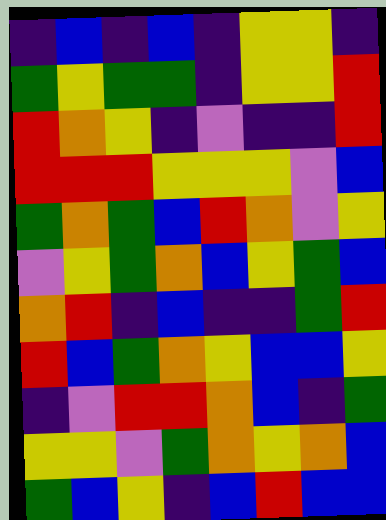[["indigo", "blue", "indigo", "blue", "indigo", "yellow", "yellow", "indigo"], ["green", "yellow", "green", "green", "indigo", "yellow", "yellow", "red"], ["red", "orange", "yellow", "indigo", "violet", "indigo", "indigo", "red"], ["red", "red", "red", "yellow", "yellow", "yellow", "violet", "blue"], ["green", "orange", "green", "blue", "red", "orange", "violet", "yellow"], ["violet", "yellow", "green", "orange", "blue", "yellow", "green", "blue"], ["orange", "red", "indigo", "blue", "indigo", "indigo", "green", "red"], ["red", "blue", "green", "orange", "yellow", "blue", "blue", "yellow"], ["indigo", "violet", "red", "red", "orange", "blue", "indigo", "green"], ["yellow", "yellow", "violet", "green", "orange", "yellow", "orange", "blue"], ["green", "blue", "yellow", "indigo", "blue", "red", "blue", "blue"]]